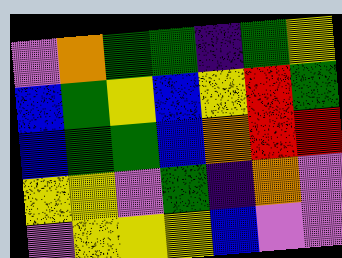[["violet", "orange", "green", "green", "indigo", "green", "yellow"], ["blue", "green", "yellow", "blue", "yellow", "red", "green"], ["blue", "green", "green", "blue", "orange", "red", "red"], ["yellow", "yellow", "violet", "green", "indigo", "orange", "violet"], ["violet", "yellow", "yellow", "yellow", "blue", "violet", "violet"]]